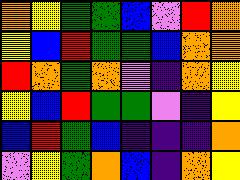[["orange", "yellow", "green", "green", "blue", "violet", "red", "orange"], ["yellow", "blue", "red", "green", "green", "blue", "orange", "orange"], ["red", "orange", "green", "orange", "violet", "indigo", "orange", "yellow"], ["yellow", "blue", "red", "green", "green", "violet", "indigo", "yellow"], ["blue", "red", "green", "blue", "indigo", "indigo", "indigo", "orange"], ["violet", "yellow", "green", "orange", "blue", "indigo", "orange", "yellow"]]